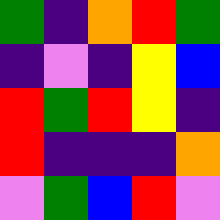[["green", "indigo", "orange", "red", "green"], ["indigo", "violet", "indigo", "yellow", "blue"], ["red", "green", "red", "yellow", "indigo"], ["red", "indigo", "indigo", "indigo", "orange"], ["violet", "green", "blue", "red", "violet"]]